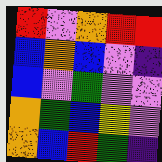[["red", "violet", "orange", "red", "red"], ["blue", "orange", "blue", "violet", "indigo"], ["blue", "violet", "green", "violet", "violet"], ["orange", "green", "blue", "yellow", "violet"], ["orange", "blue", "red", "green", "indigo"]]